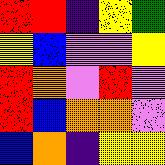[["red", "red", "indigo", "yellow", "green"], ["yellow", "blue", "violet", "violet", "yellow"], ["red", "orange", "violet", "red", "violet"], ["red", "blue", "orange", "orange", "violet"], ["blue", "orange", "indigo", "yellow", "yellow"]]